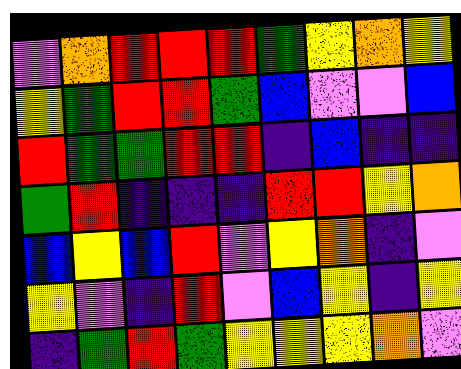[["violet", "orange", "red", "red", "red", "green", "yellow", "orange", "yellow"], ["yellow", "green", "red", "red", "green", "blue", "violet", "violet", "blue"], ["red", "green", "green", "red", "red", "indigo", "blue", "indigo", "indigo"], ["green", "red", "indigo", "indigo", "indigo", "red", "red", "yellow", "orange"], ["blue", "yellow", "blue", "red", "violet", "yellow", "orange", "indigo", "violet"], ["yellow", "violet", "indigo", "red", "violet", "blue", "yellow", "indigo", "yellow"], ["indigo", "green", "red", "green", "yellow", "yellow", "yellow", "orange", "violet"]]